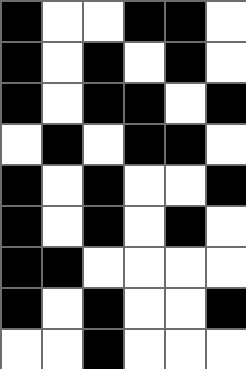[["black", "white", "white", "black", "black", "white"], ["black", "white", "black", "white", "black", "white"], ["black", "white", "black", "black", "white", "black"], ["white", "black", "white", "black", "black", "white"], ["black", "white", "black", "white", "white", "black"], ["black", "white", "black", "white", "black", "white"], ["black", "black", "white", "white", "white", "white"], ["black", "white", "black", "white", "white", "black"], ["white", "white", "black", "white", "white", "white"]]